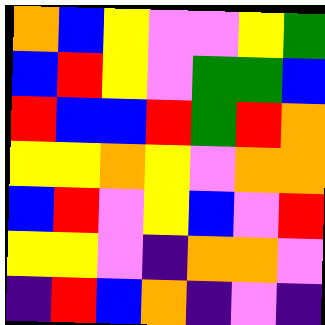[["orange", "blue", "yellow", "violet", "violet", "yellow", "green"], ["blue", "red", "yellow", "violet", "green", "green", "blue"], ["red", "blue", "blue", "red", "green", "red", "orange"], ["yellow", "yellow", "orange", "yellow", "violet", "orange", "orange"], ["blue", "red", "violet", "yellow", "blue", "violet", "red"], ["yellow", "yellow", "violet", "indigo", "orange", "orange", "violet"], ["indigo", "red", "blue", "orange", "indigo", "violet", "indigo"]]